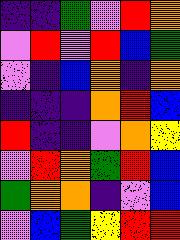[["indigo", "indigo", "green", "violet", "red", "orange"], ["violet", "red", "violet", "red", "blue", "green"], ["violet", "indigo", "blue", "orange", "indigo", "orange"], ["indigo", "indigo", "indigo", "orange", "red", "blue"], ["red", "indigo", "indigo", "violet", "orange", "yellow"], ["violet", "red", "orange", "green", "red", "blue"], ["green", "orange", "orange", "indigo", "violet", "blue"], ["violet", "blue", "green", "yellow", "red", "red"]]